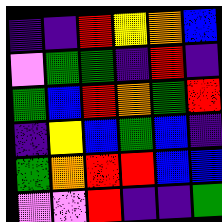[["indigo", "indigo", "red", "yellow", "orange", "blue"], ["violet", "green", "green", "indigo", "red", "indigo"], ["green", "blue", "red", "orange", "green", "red"], ["indigo", "yellow", "blue", "green", "blue", "indigo"], ["green", "orange", "red", "red", "blue", "blue"], ["violet", "violet", "red", "indigo", "indigo", "green"]]